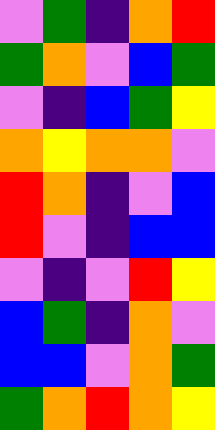[["violet", "green", "indigo", "orange", "red"], ["green", "orange", "violet", "blue", "green"], ["violet", "indigo", "blue", "green", "yellow"], ["orange", "yellow", "orange", "orange", "violet"], ["red", "orange", "indigo", "violet", "blue"], ["red", "violet", "indigo", "blue", "blue"], ["violet", "indigo", "violet", "red", "yellow"], ["blue", "green", "indigo", "orange", "violet"], ["blue", "blue", "violet", "orange", "green"], ["green", "orange", "red", "orange", "yellow"]]